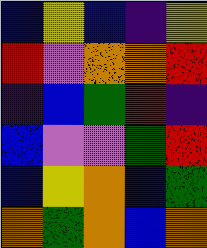[["blue", "yellow", "blue", "indigo", "yellow"], ["red", "violet", "orange", "orange", "red"], ["indigo", "blue", "green", "red", "indigo"], ["blue", "violet", "violet", "green", "red"], ["blue", "yellow", "orange", "blue", "green"], ["orange", "green", "orange", "blue", "orange"]]